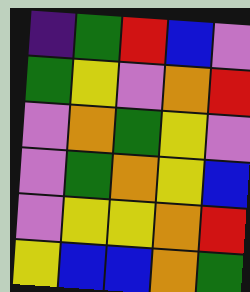[["indigo", "green", "red", "blue", "violet"], ["green", "yellow", "violet", "orange", "red"], ["violet", "orange", "green", "yellow", "violet"], ["violet", "green", "orange", "yellow", "blue"], ["violet", "yellow", "yellow", "orange", "red"], ["yellow", "blue", "blue", "orange", "green"]]